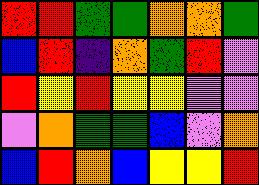[["red", "red", "green", "green", "orange", "orange", "green"], ["blue", "red", "indigo", "orange", "green", "red", "violet"], ["red", "yellow", "red", "yellow", "yellow", "violet", "violet"], ["violet", "orange", "green", "green", "blue", "violet", "orange"], ["blue", "red", "orange", "blue", "yellow", "yellow", "red"]]